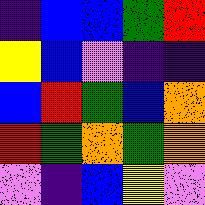[["indigo", "blue", "blue", "green", "red"], ["yellow", "blue", "violet", "indigo", "indigo"], ["blue", "red", "green", "blue", "orange"], ["red", "green", "orange", "green", "orange"], ["violet", "indigo", "blue", "yellow", "violet"]]